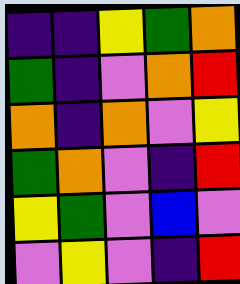[["indigo", "indigo", "yellow", "green", "orange"], ["green", "indigo", "violet", "orange", "red"], ["orange", "indigo", "orange", "violet", "yellow"], ["green", "orange", "violet", "indigo", "red"], ["yellow", "green", "violet", "blue", "violet"], ["violet", "yellow", "violet", "indigo", "red"]]